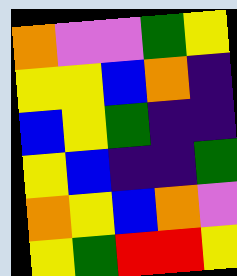[["orange", "violet", "violet", "green", "yellow"], ["yellow", "yellow", "blue", "orange", "indigo"], ["blue", "yellow", "green", "indigo", "indigo"], ["yellow", "blue", "indigo", "indigo", "green"], ["orange", "yellow", "blue", "orange", "violet"], ["yellow", "green", "red", "red", "yellow"]]